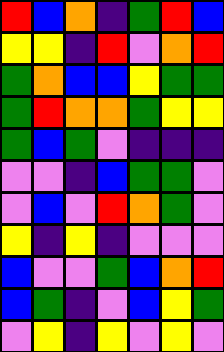[["red", "blue", "orange", "indigo", "green", "red", "blue"], ["yellow", "yellow", "indigo", "red", "violet", "orange", "red"], ["green", "orange", "blue", "blue", "yellow", "green", "green"], ["green", "red", "orange", "orange", "green", "yellow", "yellow"], ["green", "blue", "green", "violet", "indigo", "indigo", "indigo"], ["violet", "violet", "indigo", "blue", "green", "green", "violet"], ["violet", "blue", "violet", "red", "orange", "green", "violet"], ["yellow", "indigo", "yellow", "indigo", "violet", "violet", "violet"], ["blue", "violet", "violet", "green", "blue", "orange", "red"], ["blue", "green", "indigo", "violet", "blue", "yellow", "green"], ["violet", "yellow", "indigo", "yellow", "violet", "yellow", "violet"]]